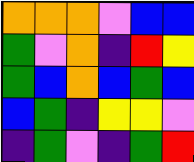[["orange", "orange", "orange", "violet", "blue", "blue"], ["green", "violet", "orange", "indigo", "red", "yellow"], ["green", "blue", "orange", "blue", "green", "blue"], ["blue", "green", "indigo", "yellow", "yellow", "violet"], ["indigo", "green", "violet", "indigo", "green", "red"]]